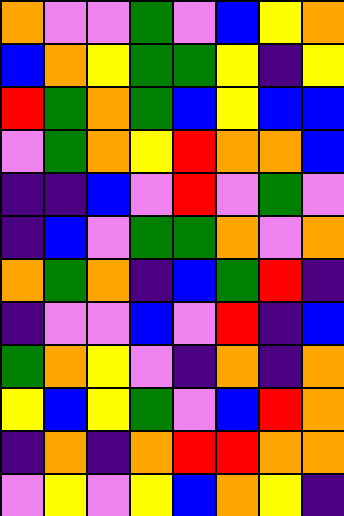[["orange", "violet", "violet", "green", "violet", "blue", "yellow", "orange"], ["blue", "orange", "yellow", "green", "green", "yellow", "indigo", "yellow"], ["red", "green", "orange", "green", "blue", "yellow", "blue", "blue"], ["violet", "green", "orange", "yellow", "red", "orange", "orange", "blue"], ["indigo", "indigo", "blue", "violet", "red", "violet", "green", "violet"], ["indigo", "blue", "violet", "green", "green", "orange", "violet", "orange"], ["orange", "green", "orange", "indigo", "blue", "green", "red", "indigo"], ["indigo", "violet", "violet", "blue", "violet", "red", "indigo", "blue"], ["green", "orange", "yellow", "violet", "indigo", "orange", "indigo", "orange"], ["yellow", "blue", "yellow", "green", "violet", "blue", "red", "orange"], ["indigo", "orange", "indigo", "orange", "red", "red", "orange", "orange"], ["violet", "yellow", "violet", "yellow", "blue", "orange", "yellow", "indigo"]]